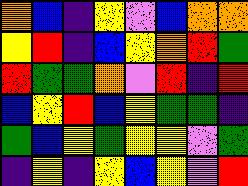[["orange", "blue", "indigo", "yellow", "violet", "blue", "orange", "orange"], ["yellow", "red", "indigo", "blue", "yellow", "orange", "red", "green"], ["red", "green", "green", "orange", "violet", "red", "indigo", "red"], ["blue", "yellow", "red", "blue", "yellow", "green", "green", "indigo"], ["green", "blue", "yellow", "green", "yellow", "yellow", "violet", "green"], ["indigo", "yellow", "indigo", "yellow", "blue", "yellow", "violet", "red"]]